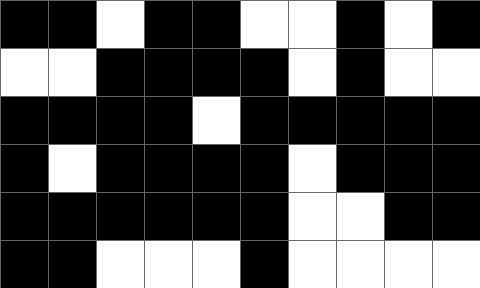[["black", "black", "white", "black", "black", "white", "white", "black", "white", "black"], ["white", "white", "black", "black", "black", "black", "white", "black", "white", "white"], ["black", "black", "black", "black", "white", "black", "black", "black", "black", "black"], ["black", "white", "black", "black", "black", "black", "white", "black", "black", "black"], ["black", "black", "black", "black", "black", "black", "white", "white", "black", "black"], ["black", "black", "white", "white", "white", "black", "white", "white", "white", "white"]]